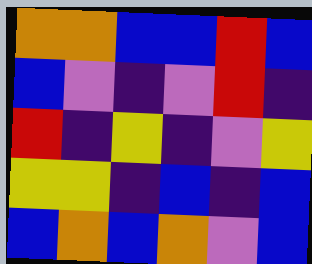[["orange", "orange", "blue", "blue", "red", "blue"], ["blue", "violet", "indigo", "violet", "red", "indigo"], ["red", "indigo", "yellow", "indigo", "violet", "yellow"], ["yellow", "yellow", "indigo", "blue", "indigo", "blue"], ["blue", "orange", "blue", "orange", "violet", "blue"]]